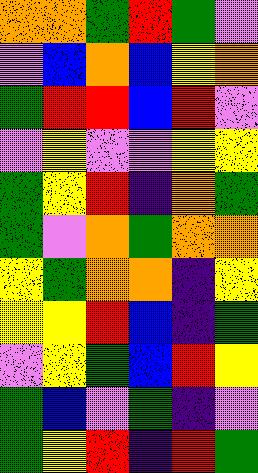[["orange", "orange", "green", "red", "green", "violet"], ["violet", "blue", "orange", "blue", "yellow", "orange"], ["green", "red", "red", "blue", "red", "violet"], ["violet", "yellow", "violet", "violet", "yellow", "yellow"], ["green", "yellow", "red", "indigo", "orange", "green"], ["green", "violet", "orange", "green", "orange", "orange"], ["yellow", "green", "orange", "orange", "indigo", "yellow"], ["yellow", "yellow", "red", "blue", "indigo", "green"], ["violet", "yellow", "green", "blue", "red", "yellow"], ["green", "blue", "violet", "green", "indigo", "violet"], ["green", "yellow", "red", "indigo", "red", "green"]]